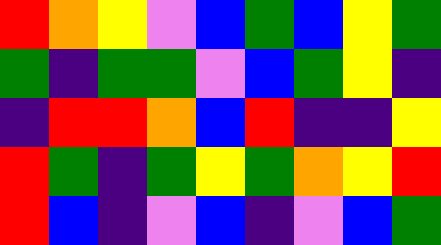[["red", "orange", "yellow", "violet", "blue", "green", "blue", "yellow", "green"], ["green", "indigo", "green", "green", "violet", "blue", "green", "yellow", "indigo"], ["indigo", "red", "red", "orange", "blue", "red", "indigo", "indigo", "yellow"], ["red", "green", "indigo", "green", "yellow", "green", "orange", "yellow", "red"], ["red", "blue", "indigo", "violet", "blue", "indigo", "violet", "blue", "green"]]